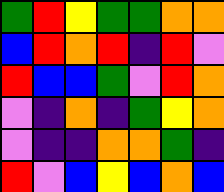[["green", "red", "yellow", "green", "green", "orange", "orange"], ["blue", "red", "orange", "red", "indigo", "red", "violet"], ["red", "blue", "blue", "green", "violet", "red", "orange"], ["violet", "indigo", "orange", "indigo", "green", "yellow", "orange"], ["violet", "indigo", "indigo", "orange", "orange", "green", "indigo"], ["red", "violet", "blue", "yellow", "blue", "orange", "blue"]]